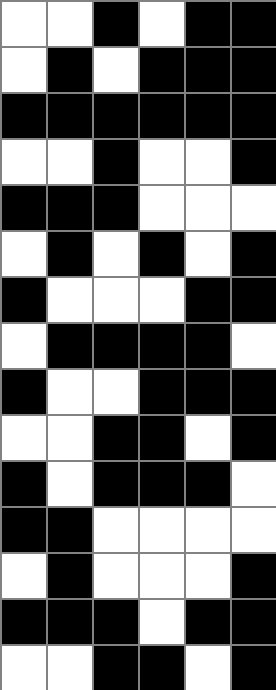[["white", "white", "black", "white", "black", "black"], ["white", "black", "white", "black", "black", "black"], ["black", "black", "black", "black", "black", "black"], ["white", "white", "black", "white", "white", "black"], ["black", "black", "black", "white", "white", "white"], ["white", "black", "white", "black", "white", "black"], ["black", "white", "white", "white", "black", "black"], ["white", "black", "black", "black", "black", "white"], ["black", "white", "white", "black", "black", "black"], ["white", "white", "black", "black", "white", "black"], ["black", "white", "black", "black", "black", "white"], ["black", "black", "white", "white", "white", "white"], ["white", "black", "white", "white", "white", "black"], ["black", "black", "black", "white", "black", "black"], ["white", "white", "black", "black", "white", "black"]]